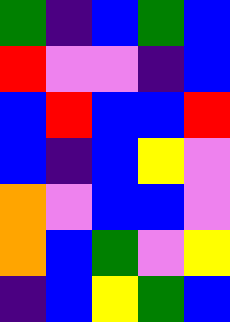[["green", "indigo", "blue", "green", "blue"], ["red", "violet", "violet", "indigo", "blue"], ["blue", "red", "blue", "blue", "red"], ["blue", "indigo", "blue", "yellow", "violet"], ["orange", "violet", "blue", "blue", "violet"], ["orange", "blue", "green", "violet", "yellow"], ["indigo", "blue", "yellow", "green", "blue"]]